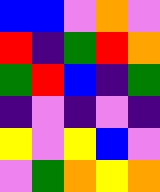[["blue", "blue", "violet", "orange", "violet"], ["red", "indigo", "green", "red", "orange"], ["green", "red", "blue", "indigo", "green"], ["indigo", "violet", "indigo", "violet", "indigo"], ["yellow", "violet", "yellow", "blue", "violet"], ["violet", "green", "orange", "yellow", "orange"]]